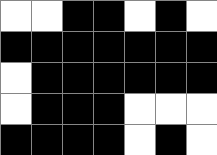[["white", "white", "black", "black", "white", "black", "white"], ["black", "black", "black", "black", "black", "black", "black"], ["white", "black", "black", "black", "black", "black", "black"], ["white", "black", "black", "black", "white", "white", "white"], ["black", "black", "black", "black", "white", "black", "white"]]